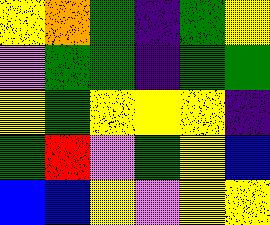[["yellow", "orange", "green", "indigo", "green", "yellow"], ["violet", "green", "green", "indigo", "green", "green"], ["yellow", "green", "yellow", "yellow", "yellow", "indigo"], ["green", "red", "violet", "green", "yellow", "blue"], ["blue", "blue", "yellow", "violet", "yellow", "yellow"]]